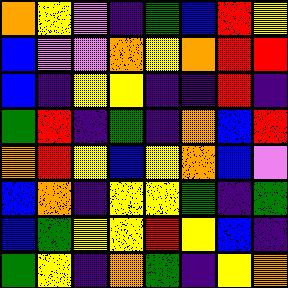[["orange", "yellow", "violet", "indigo", "green", "blue", "red", "yellow"], ["blue", "violet", "violet", "orange", "yellow", "orange", "red", "red"], ["blue", "indigo", "yellow", "yellow", "indigo", "indigo", "red", "indigo"], ["green", "red", "indigo", "green", "indigo", "orange", "blue", "red"], ["orange", "red", "yellow", "blue", "yellow", "orange", "blue", "violet"], ["blue", "orange", "indigo", "yellow", "yellow", "green", "indigo", "green"], ["blue", "green", "yellow", "yellow", "red", "yellow", "blue", "indigo"], ["green", "yellow", "indigo", "orange", "green", "indigo", "yellow", "orange"]]